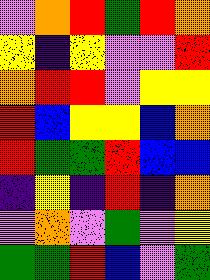[["violet", "orange", "red", "green", "red", "orange"], ["yellow", "indigo", "yellow", "violet", "violet", "red"], ["orange", "red", "red", "violet", "yellow", "yellow"], ["red", "blue", "yellow", "yellow", "blue", "orange"], ["red", "green", "green", "red", "blue", "blue"], ["indigo", "yellow", "indigo", "red", "indigo", "orange"], ["violet", "orange", "violet", "green", "violet", "yellow"], ["green", "green", "red", "blue", "violet", "green"]]